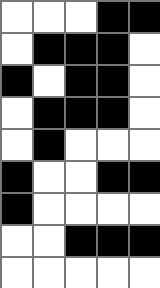[["white", "white", "white", "black", "black"], ["white", "black", "black", "black", "white"], ["black", "white", "black", "black", "white"], ["white", "black", "black", "black", "white"], ["white", "black", "white", "white", "white"], ["black", "white", "white", "black", "black"], ["black", "white", "white", "white", "white"], ["white", "white", "black", "black", "black"], ["white", "white", "white", "white", "white"]]